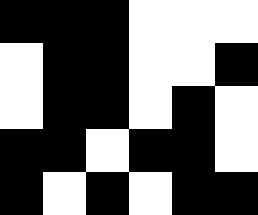[["black", "black", "black", "white", "white", "white"], ["white", "black", "black", "white", "white", "black"], ["white", "black", "black", "white", "black", "white"], ["black", "black", "white", "black", "black", "white"], ["black", "white", "black", "white", "black", "black"]]